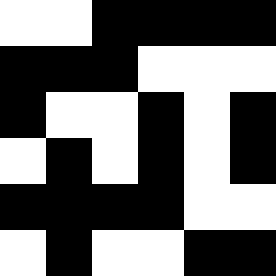[["white", "white", "black", "black", "black", "black"], ["black", "black", "black", "white", "white", "white"], ["black", "white", "white", "black", "white", "black"], ["white", "black", "white", "black", "white", "black"], ["black", "black", "black", "black", "white", "white"], ["white", "black", "white", "white", "black", "black"]]